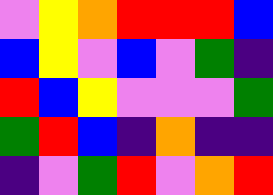[["violet", "yellow", "orange", "red", "red", "red", "blue"], ["blue", "yellow", "violet", "blue", "violet", "green", "indigo"], ["red", "blue", "yellow", "violet", "violet", "violet", "green"], ["green", "red", "blue", "indigo", "orange", "indigo", "indigo"], ["indigo", "violet", "green", "red", "violet", "orange", "red"]]